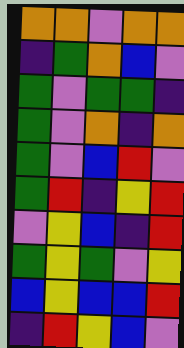[["orange", "orange", "violet", "orange", "orange"], ["indigo", "green", "orange", "blue", "violet"], ["green", "violet", "green", "green", "indigo"], ["green", "violet", "orange", "indigo", "orange"], ["green", "violet", "blue", "red", "violet"], ["green", "red", "indigo", "yellow", "red"], ["violet", "yellow", "blue", "indigo", "red"], ["green", "yellow", "green", "violet", "yellow"], ["blue", "yellow", "blue", "blue", "red"], ["indigo", "red", "yellow", "blue", "violet"]]